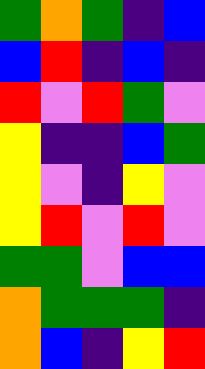[["green", "orange", "green", "indigo", "blue"], ["blue", "red", "indigo", "blue", "indigo"], ["red", "violet", "red", "green", "violet"], ["yellow", "indigo", "indigo", "blue", "green"], ["yellow", "violet", "indigo", "yellow", "violet"], ["yellow", "red", "violet", "red", "violet"], ["green", "green", "violet", "blue", "blue"], ["orange", "green", "green", "green", "indigo"], ["orange", "blue", "indigo", "yellow", "red"]]